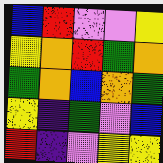[["blue", "red", "violet", "violet", "yellow"], ["yellow", "orange", "red", "green", "orange"], ["green", "orange", "blue", "orange", "green"], ["yellow", "indigo", "green", "violet", "blue"], ["red", "indigo", "violet", "yellow", "yellow"]]